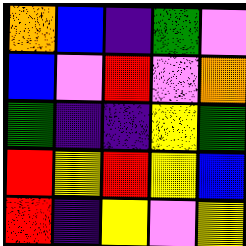[["orange", "blue", "indigo", "green", "violet"], ["blue", "violet", "red", "violet", "orange"], ["green", "indigo", "indigo", "yellow", "green"], ["red", "yellow", "red", "yellow", "blue"], ["red", "indigo", "yellow", "violet", "yellow"]]